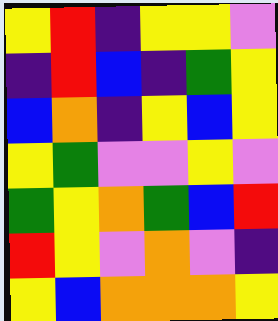[["yellow", "red", "indigo", "yellow", "yellow", "violet"], ["indigo", "red", "blue", "indigo", "green", "yellow"], ["blue", "orange", "indigo", "yellow", "blue", "yellow"], ["yellow", "green", "violet", "violet", "yellow", "violet"], ["green", "yellow", "orange", "green", "blue", "red"], ["red", "yellow", "violet", "orange", "violet", "indigo"], ["yellow", "blue", "orange", "orange", "orange", "yellow"]]